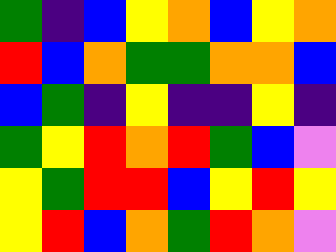[["green", "indigo", "blue", "yellow", "orange", "blue", "yellow", "orange"], ["red", "blue", "orange", "green", "green", "orange", "orange", "blue"], ["blue", "green", "indigo", "yellow", "indigo", "indigo", "yellow", "indigo"], ["green", "yellow", "red", "orange", "red", "green", "blue", "violet"], ["yellow", "green", "red", "red", "blue", "yellow", "red", "yellow"], ["yellow", "red", "blue", "orange", "green", "red", "orange", "violet"]]